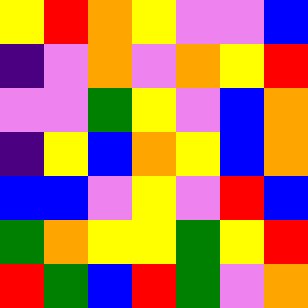[["yellow", "red", "orange", "yellow", "violet", "violet", "blue"], ["indigo", "violet", "orange", "violet", "orange", "yellow", "red"], ["violet", "violet", "green", "yellow", "violet", "blue", "orange"], ["indigo", "yellow", "blue", "orange", "yellow", "blue", "orange"], ["blue", "blue", "violet", "yellow", "violet", "red", "blue"], ["green", "orange", "yellow", "yellow", "green", "yellow", "red"], ["red", "green", "blue", "red", "green", "violet", "orange"]]